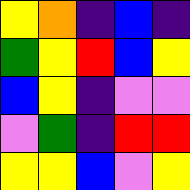[["yellow", "orange", "indigo", "blue", "indigo"], ["green", "yellow", "red", "blue", "yellow"], ["blue", "yellow", "indigo", "violet", "violet"], ["violet", "green", "indigo", "red", "red"], ["yellow", "yellow", "blue", "violet", "yellow"]]